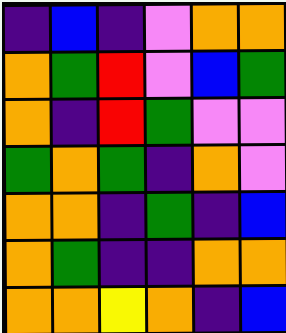[["indigo", "blue", "indigo", "violet", "orange", "orange"], ["orange", "green", "red", "violet", "blue", "green"], ["orange", "indigo", "red", "green", "violet", "violet"], ["green", "orange", "green", "indigo", "orange", "violet"], ["orange", "orange", "indigo", "green", "indigo", "blue"], ["orange", "green", "indigo", "indigo", "orange", "orange"], ["orange", "orange", "yellow", "orange", "indigo", "blue"]]